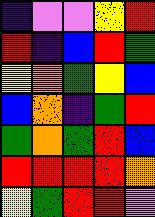[["indigo", "violet", "violet", "yellow", "red"], ["red", "indigo", "blue", "red", "green"], ["yellow", "orange", "green", "yellow", "blue"], ["blue", "orange", "indigo", "green", "red"], ["green", "orange", "green", "red", "blue"], ["red", "red", "red", "red", "orange"], ["yellow", "green", "red", "red", "violet"]]